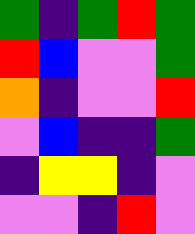[["green", "indigo", "green", "red", "green"], ["red", "blue", "violet", "violet", "green"], ["orange", "indigo", "violet", "violet", "red"], ["violet", "blue", "indigo", "indigo", "green"], ["indigo", "yellow", "yellow", "indigo", "violet"], ["violet", "violet", "indigo", "red", "violet"]]